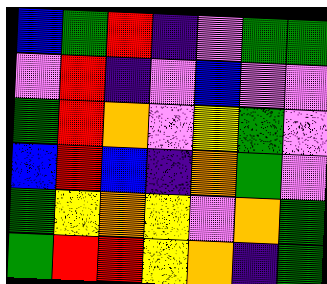[["blue", "green", "red", "indigo", "violet", "green", "green"], ["violet", "red", "indigo", "violet", "blue", "violet", "violet"], ["green", "red", "orange", "violet", "yellow", "green", "violet"], ["blue", "red", "blue", "indigo", "orange", "green", "violet"], ["green", "yellow", "orange", "yellow", "violet", "orange", "green"], ["green", "red", "red", "yellow", "orange", "indigo", "green"]]